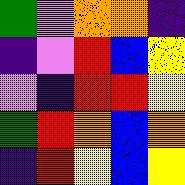[["green", "violet", "orange", "orange", "indigo"], ["indigo", "violet", "red", "blue", "yellow"], ["violet", "indigo", "red", "red", "yellow"], ["green", "red", "orange", "blue", "orange"], ["indigo", "red", "yellow", "blue", "yellow"]]